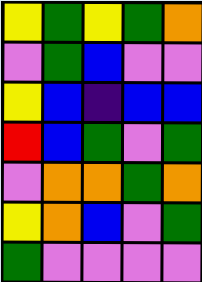[["yellow", "green", "yellow", "green", "orange"], ["violet", "green", "blue", "violet", "violet"], ["yellow", "blue", "indigo", "blue", "blue"], ["red", "blue", "green", "violet", "green"], ["violet", "orange", "orange", "green", "orange"], ["yellow", "orange", "blue", "violet", "green"], ["green", "violet", "violet", "violet", "violet"]]